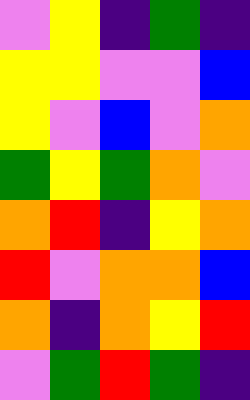[["violet", "yellow", "indigo", "green", "indigo"], ["yellow", "yellow", "violet", "violet", "blue"], ["yellow", "violet", "blue", "violet", "orange"], ["green", "yellow", "green", "orange", "violet"], ["orange", "red", "indigo", "yellow", "orange"], ["red", "violet", "orange", "orange", "blue"], ["orange", "indigo", "orange", "yellow", "red"], ["violet", "green", "red", "green", "indigo"]]